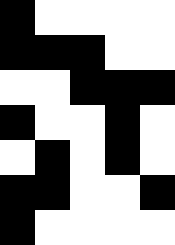[["black", "white", "white", "white", "white"], ["black", "black", "black", "white", "white"], ["white", "white", "black", "black", "black"], ["black", "white", "white", "black", "white"], ["white", "black", "white", "black", "white"], ["black", "black", "white", "white", "black"], ["black", "white", "white", "white", "white"]]